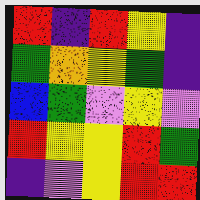[["red", "indigo", "red", "yellow", "indigo"], ["green", "orange", "yellow", "green", "indigo"], ["blue", "green", "violet", "yellow", "violet"], ["red", "yellow", "yellow", "red", "green"], ["indigo", "violet", "yellow", "red", "red"]]